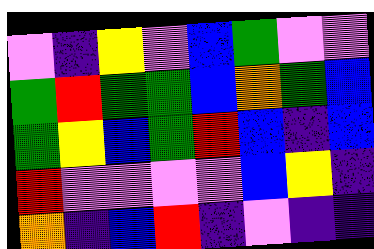[["violet", "indigo", "yellow", "violet", "blue", "green", "violet", "violet"], ["green", "red", "green", "green", "blue", "orange", "green", "blue"], ["green", "yellow", "blue", "green", "red", "blue", "indigo", "blue"], ["red", "violet", "violet", "violet", "violet", "blue", "yellow", "indigo"], ["orange", "indigo", "blue", "red", "indigo", "violet", "indigo", "indigo"]]